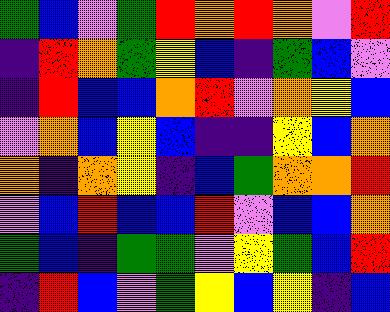[["green", "blue", "violet", "green", "red", "orange", "red", "orange", "violet", "red"], ["indigo", "red", "orange", "green", "yellow", "blue", "indigo", "green", "blue", "violet"], ["indigo", "red", "blue", "blue", "orange", "red", "violet", "orange", "yellow", "blue"], ["violet", "orange", "blue", "yellow", "blue", "indigo", "indigo", "yellow", "blue", "orange"], ["orange", "indigo", "orange", "yellow", "indigo", "blue", "green", "orange", "orange", "red"], ["violet", "blue", "red", "blue", "blue", "red", "violet", "blue", "blue", "orange"], ["green", "blue", "indigo", "green", "green", "violet", "yellow", "green", "blue", "red"], ["indigo", "red", "blue", "violet", "green", "yellow", "blue", "yellow", "indigo", "blue"]]